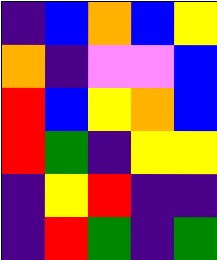[["indigo", "blue", "orange", "blue", "yellow"], ["orange", "indigo", "violet", "violet", "blue"], ["red", "blue", "yellow", "orange", "blue"], ["red", "green", "indigo", "yellow", "yellow"], ["indigo", "yellow", "red", "indigo", "indigo"], ["indigo", "red", "green", "indigo", "green"]]